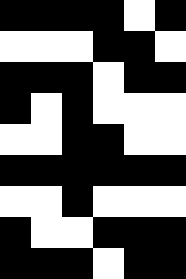[["black", "black", "black", "black", "white", "black"], ["white", "white", "white", "black", "black", "white"], ["black", "black", "black", "white", "black", "black"], ["black", "white", "black", "white", "white", "white"], ["white", "white", "black", "black", "white", "white"], ["black", "black", "black", "black", "black", "black"], ["white", "white", "black", "white", "white", "white"], ["black", "white", "white", "black", "black", "black"], ["black", "black", "black", "white", "black", "black"]]